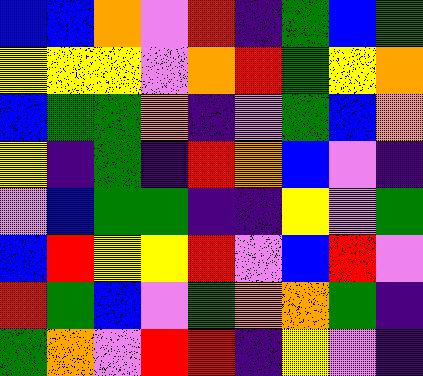[["blue", "blue", "orange", "violet", "red", "indigo", "green", "blue", "green"], ["yellow", "yellow", "yellow", "violet", "orange", "red", "green", "yellow", "orange"], ["blue", "green", "green", "orange", "indigo", "violet", "green", "blue", "orange"], ["yellow", "indigo", "green", "indigo", "red", "orange", "blue", "violet", "indigo"], ["violet", "blue", "green", "green", "indigo", "indigo", "yellow", "violet", "green"], ["blue", "red", "yellow", "yellow", "red", "violet", "blue", "red", "violet"], ["red", "green", "blue", "violet", "green", "orange", "orange", "green", "indigo"], ["green", "orange", "violet", "red", "red", "indigo", "yellow", "violet", "indigo"]]